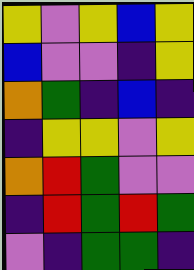[["yellow", "violet", "yellow", "blue", "yellow"], ["blue", "violet", "violet", "indigo", "yellow"], ["orange", "green", "indigo", "blue", "indigo"], ["indigo", "yellow", "yellow", "violet", "yellow"], ["orange", "red", "green", "violet", "violet"], ["indigo", "red", "green", "red", "green"], ["violet", "indigo", "green", "green", "indigo"]]